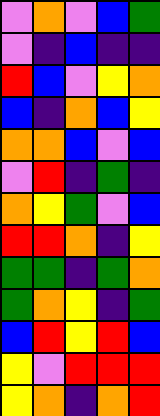[["violet", "orange", "violet", "blue", "green"], ["violet", "indigo", "blue", "indigo", "indigo"], ["red", "blue", "violet", "yellow", "orange"], ["blue", "indigo", "orange", "blue", "yellow"], ["orange", "orange", "blue", "violet", "blue"], ["violet", "red", "indigo", "green", "indigo"], ["orange", "yellow", "green", "violet", "blue"], ["red", "red", "orange", "indigo", "yellow"], ["green", "green", "indigo", "green", "orange"], ["green", "orange", "yellow", "indigo", "green"], ["blue", "red", "yellow", "red", "blue"], ["yellow", "violet", "red", "red", "red"], ["yellow", "orange", "indigo", "orange", "red"]]